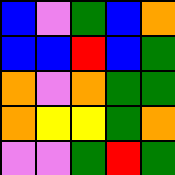[["blue", "violet", "green", "blue", "orange"], ["blue", "blue", "red", "blue", "green"], ["orange", "violet", "orange", "green", "green"], ["orange", "yellow", "yellow", "green", "orange"], ["violet", "violet", "green", "red", "green"]]